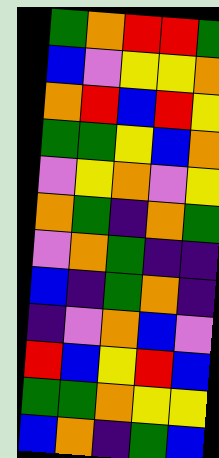[["green", "orange", "red", "red", "green"], ["blue", "violet", "yellow", "yellow", "orange"], ["orange", "red", "blue", "red", "yellow"], ["green", "green", "yellow", "blue", "orange"], ["violet", "yellow", "orange", "violet", "yellow"], ["orange", "green", "indigo", "orange", "green"], ["violet", "orange", "green", "indigo", "indigo"], ["blue", "indigo", "green", "orange", "indigo"], ["indigo", "violet", "orange", "blue", "violet"], ["red", "blue", "yellow", "red", "blue"], ["green", "green", "orange", "yellow", "yellow"], ["blue", "orange", "indigo", "green", "blue"]]